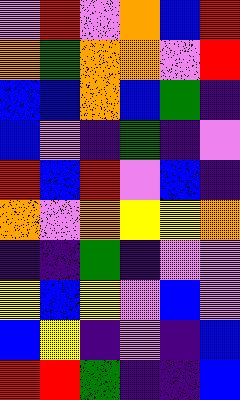[["violet", "red", "violet", "orange", "blue", "red"], ["orange", "green", "orange", "orange", "violet", "red"], ["blue", "blue", "orange", "blue", "green", "indigo"], ["blue", "violet", "indigo", "green", "indigo", "violet"], ["red", "blue", "red", "violet", "blue", "indigo"], ["orange", "violet", "orange", "yellow", "yellow", "orange"], ["indigo", "indigo", "green", "indigo", "violet", "violet"], ["yellow", "blue", "yellow", "violet", "blue", "violet"], ["blue", "yellow", "indigo", "violet", "indigo", "blue"], ["red", "red", "green", "indigo", "indigo", "blue"]]